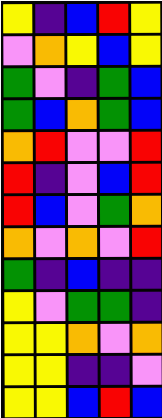[["yellow", "indigo", "blue", "red", "yellow"], ["violet", "orange", "yellow", "blue", "yellow"], ["green", "violet", "indigo", "green", "blue"], ["green", "blue", "orange", "green", "blue"], ["orange", "red", "violet", "violet", "red"], ["red", "indigo", "violet", "blue", "red"], ["red", "blue", "violet", "green", "orange"], ["orange", "violet", "orange", "violet", "red"], ["green", "indigo", "blue", "indigo", "indigo"], ["yellow", "violet", "green", "green", "indigo"], ["yellow", "yellow", "orange", "violet", "orange"], ["yellow", "yellow", "indigo", "indigo", "violet"], ["yellow", "yellow", "blue", "red", "blue"]]